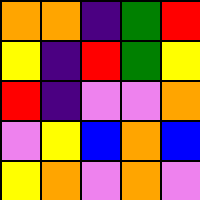[["orange", "orange", "indigo", "green", "red"], ["yellow", "indigo", "red", "green", "yellow"], ["red", "indigo", "violet", "violet", "orange"], ["violet", "yellow", "blue", "orange", "blue"], ["yellow", "orange", "violet", "orange", "violet"]]